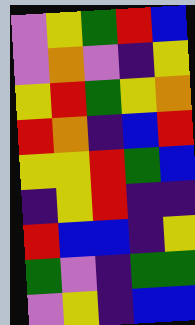[["violet", "yellow", "green", "red", "blue"], ["violet", "orange", "violet", "indigo", "yellow"], ["yellow", "red", "green", "yellow", "orange"], ["red", "orange", "indigo", "blue", "red"], ["yellow", "yellow", "red", "green", "blue"], ["indigo", "yellow", "red", "indigo", "indigo"], ["red", "blue", "blue", "indigo", "yellow"], ["green", "violet", "indigo", "green", "green"], ["violet", "yellow", "indigo", "blue", "blue"]]